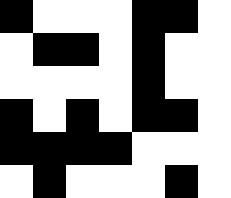[["black", "white", "white", "white", "black", "black", "white"], ["white", "black", "black", "white", "black", "white", "white"], ["white", "white", "white", "white", "black", "white", "white"], ["black", "white", "black", "white", "black", "black", "white"], ["black", "black", "black", "black", "white", "white", "white"], ["white", "black", "white", "white", "white", "black", "white"]]